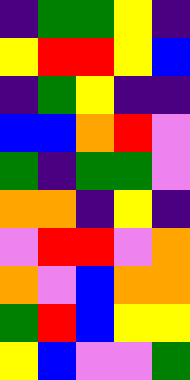[["indigo", "green", "green", "yellow", "indigo"], ["yellow", "red", "red", "yellow", "blue"], ["indigo", "green", "yellow", "indigo", "indigo"], ["blue", "blue", "orange", "red", "violet"], ["green", "indigo", "green", "green", "violet"], ["orange", "orange", "indigo", "yellow", "indigo"], ["violet", "red", "red", "violet", "orange"], ["orange", "violet", "blue", "orange", "orange"], ["green", "red", "blue", "yellow", "yellow"], ["yellow", "blue", "violet", "violet", "green"]]